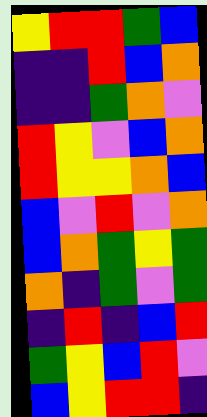[["yellow", "red", "red", "green", "blue"], ["indigo", "indigo", "red", "blue", "orange"], ["indigo", "indigo", "green", "orange", "violet"], ["red", "yellow", "violet", "blue", "orange"], ["red", "yellow", "yellow", "orange", "blue"], ["blue", "violet", "red", "violet", "orange"], ["blue", "orange", "green", "yellow", "green"], ["orange", "indigo", "green", "violet", "green"], ["indigo", "red", "indigo", "blue", "red"], ["green", "yellow", "blue", "red", "violet"], ["blue", "yellow", "red", "red", "indigo"]]